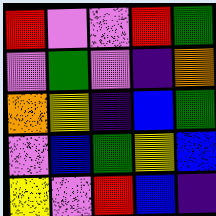[["red", "violet", "violet", "red", "green"], ["violet", "green", "violet", "indigo", "orange"], ["orange", "yellow", "indigo", "blue", "green"], ["violet", "blue", "green", "yellow", "blue"], ["yellow", "violet", "red", "blue", "indigo"]]